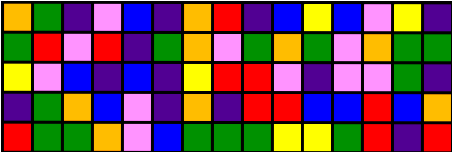[["orange", "green", "indigo", "violet", "blue", "indigo", "orange", "red", "indigo", "blue", "yellow", "blue", "violet", "yellow", "indigo"], ["green", "red", "violet", "red", "indigo", "green", "orange", "violet", "green", "orange", "green", "violet", "orange", "green", "green"], ["yellow", "violet", "blue", "indigo", "blue", "indigo", "yellow", "red", "red", "violet", "indigo", "violet", "violet", "green", "indigo"], ["indigo", "green", "orange", "blue", "violet", "indigo", "orange", "indigo", "red", "red", "blue", "blue", "red", "blue", "orange"], ["red", "green", "green", "orange", "violet", "blue", "green", "green", "green", "yellow", "yellow", "green", "red", "indigo", "red"]]